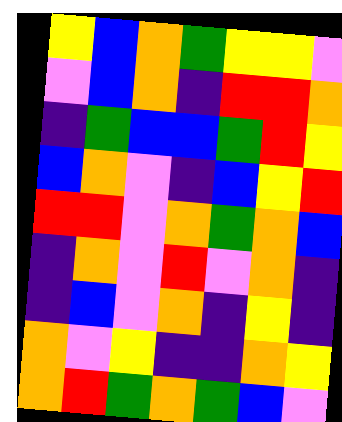[["yellow", "blue", "orange", "green", "yellow", "yellow", "violet"], ["violet", "blue", "orange", "indigo", "red", "red", "orange"], ["indigo", "green", "blue", "blue", "green", "red", "yellow"], ["blue", "orange", "violet", "indigo", "blue", "yellow", "red"], ["red", "red", "violet", "orange", "green", "orange", "blue"], ["indigo", "orange", "violet", "red", "violet", "orange", "indigo"], ["indigo", "blue", "violet", "orange", "indigo", "yellow", "indigo"], ["orange", "violet", "yellow", "indigo", "indigo", "orange", "yellow"], ["orange", "red", "green", "orange", "green", "blue", "violet"]]